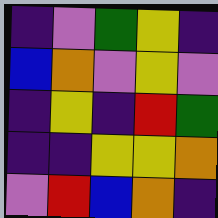[["indigo", "violet", "green", "yellow", "indigo"], ["blue", "orange", "violet", "yellow", "violet"], ["indigo", "yellow", "indigo", "red", "green"], ["indigo", "indigo", "yellow", "yellow", "orange"], ["violet", "red", "blue", "orange", "indigo"]]